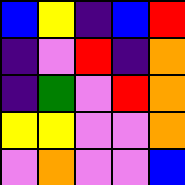[["blue", "yellow", "indigo", "blue", "red"], ["indigo", "violet", "red", "indigo", "orange"], ["indigo", "green", "violet", "red", "orange"], ["yellow", "yellow", "violet", "violet", "orange"], ["violet", "orange", "violet", "violet", "blue"]]